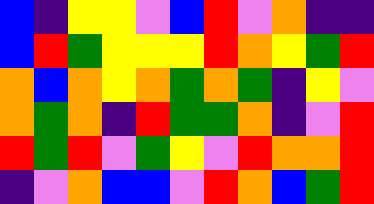[["blue", "indigo", "yellow", "yellow", "violet", "blue", "red", "violet", "orange", "indigo", "indigo"], ["blue", "red", "green", "yellow", "yellow", "yellow", "red", "orange", "yellow", "green", "red"], ["orange", "blue", "orange", "yellow", "orange", "green", "orange", "green", "indigo", "yellow", "violet"], ["orange", "green", "orange", "indigo", "red", "green", "green", "orange", "indigo", "violet", "red"], ["red", "green", "red", "violet", "green", "yellow", "violet", "red", "orange", "orange", "red"], ["indigo", "violet", "orange", "blue", "blue", "violet", "red", "orange", "blue", "green", "red"]]